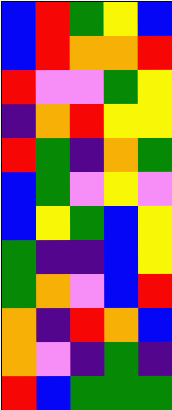[["blue", "red", "green", "yellow", "blue"], ["blue", "red", "orange", "orange", "red"], ["red", "violet", "violet", "green", "yellow"], ["indigo", "orange", "red", "yellow", "yellow"], ["red", "green", "indigo", "orange", "green"], ["blue", "green", "violet", "yellow", "violet"], ["blue", "yellow", "green", "blue", "yellow"], ["green", "indigo", "indigo", "blue", "yellow"], ["green", "orange", "violet", "blue", "red"], ["orange", "indigo", "red", "orange", "blue"], ["orange", "violet", "indigo", "green", "indigo"], ["red", "blue", "green", "green", "green"]]